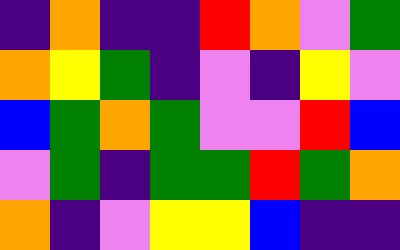[["indigo", "orange", "indigo", "indigo", "red", "orange", "violet", "green"], ["orange", "yellow", "green", "indigo", "violet", "indigo", "yellow", "violet"], ["blue", "green", "orange", "green", "violet", "violet", "red", "blue"], ["violet", "green", "indigo", "green", "green", "red", "green", "orange"], ["orange", "indigo", "violet", "yellow", "yellow", "blue", "indigo", "indigo"]]